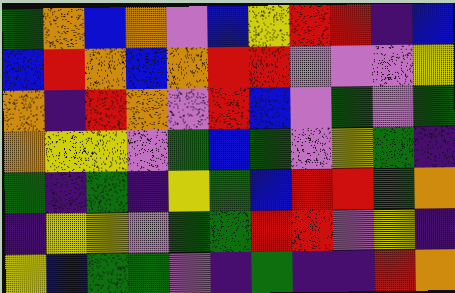[["green", "orange", "blue", "orange", "violet", "blue", "yellow", "red", "red", "indigo", "blue"], ["blue", "red", "orange", "blue", "orange", "red", "red", "violet", "violet", "violet", "yellow"], ["orange", "indigo", "red", "orange", "violet", "red", "blue", "violet", "green", "violet", "green"], ["orange", "yellow", "yellow", "violet", "green", "blue", "green", "violet", "yellow", "green", "indigo"], ["green", "indigo", "green", "indigo", "yellow", "green", "blue", "red", "red", "green", "orange"], ["indigo", "yellow", "yellow", "violet", "green", "green", "red", "red", "violet", "yellow", "indigo"], ["yellow", "blue", "green", "green", "violet", "indigo", "green", "indigo", "indigo", "red", "orange"]]